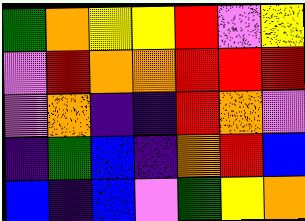[["green", "orange", "yellow", "yellow", "red", "violet", "yellow"], ["violet", "red", "orange", "orange", "red", "red", "red"], ["violet", "orange", "indigo", "indigo", "red", "orange", "violet"], ["indigo", "green", "blue", "indigo", "orange", "red", "blue"], ["blue", "indigo", "blue", "violet", "green", "yellow", "orange"]]